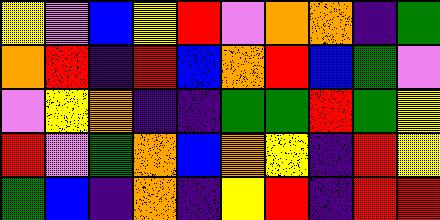[["yellow", "violet", "blue", "yellow", "red", "violet", "orange", "orange", "indigo", "green"], ["orange", "red", "indigo", "red", "blue", "orange", "red", "blue", "green", "violet"], ["violet", "yellow", "orange", "indigo", "indigo", "green", "green", "red", "green", "yellow"], ["red", "violet", "green", "orange", "blue", "orange", "yellow", "indigo", "red", "yellow"], ["green", "blue", "indigo", "orange", "indigo", "yellow", "red", "indigo", "red", "red"]]